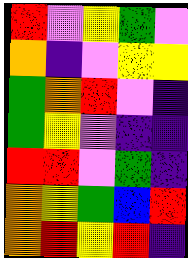[["red", "violet", "yellow", "green", "violet"], ["orange", "indigo", "violet", "yellow", "yellow"], ["green", "orange", "red", "violet", "indigo"], ["green", "yellow", "violet", "indigo", "indigo"], ["red", "red", "violet", "green", "indigo"], ["orange", "yellow", "green", "blue", "red"], ["orange", "red", "yellow", "red", "indigo"]]